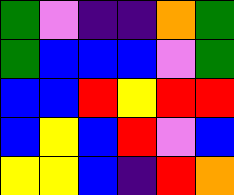[["green", "violet", "indigo", "indigo", "orange", "green"], ["green", "blue", "blue", "blue", "violet", "green"], ["blue", "blue", "red", "yellow", "red", "red"], ["blue", "yellow", "blue", "red", "violet", "blue"], ["yellow", "yellow", "blue", "indigo", "red", "orange"]]